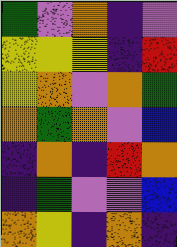[["green", "violet", "orange", "indigo", "violet"], ["yellow", "yellow", "yellow", "indigo", "red"], ["yellow", "orange", "violet", "orange", "green"], ["orange", "green", "orange", "violet", "blue"], ["indigo", "orange", "indigo", "red", "orange"], ["indigo", "green", "violet", "violet", "blue"], ["orange", "yellow", "indigo", "orange", "indigo"]]